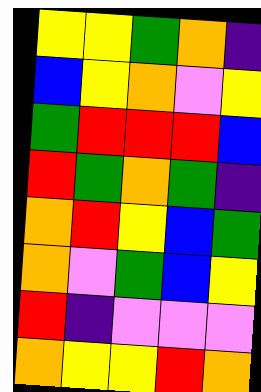[["yellow", "yellow", "green", "orange", "indigo"], ["blue", "yellow", "orange", "violet", "yellow"], ["green", "red", "red", "red", "blue"], ["red", "green", "orange", "green", "indigo"], ["orange", "red", "yellow", "blue", "green"], ["orange", "violet", "green", "blue", "yellow"], ["red", "indigo", "violet", "violet", "violet"], ["orange", "yellow", "yellow", "red", "orange"]]